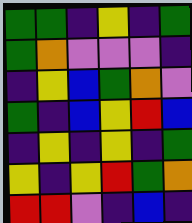[["green", "green", "indigo", "yellow", "indigo", "green"], ["green", "orange", "violet", "violet", "violet", "indigo"], ["indigo", "yellow", "blue", "green", "orange", "violet"], ["green", "indigo", "blue", "yellow", "red", "blue"], ["indigo", "yellow", "indigo", "yellow", "indigo", "green"], ["yellow", "indigo", "yellow", "red", "green", "orange"], ["red", "red", "violet", "indigo", "blue", "indigo"]]